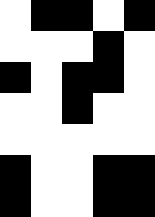[["white", "black", "black", "white", "black"], ["white", "white", "white", "black", "white"], ["black", "white", "black", "black", "white"], ["white", "white", "black", "white", "white"], ["white", "white", "white", "white", "white"], ["black", "white", "white", "black", "black"], ["black", "white", "white", "black", "black"]]